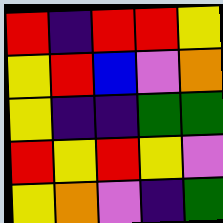[["red", "indigo", "red", "red", "yellow"], ["yellow", "red", "blue", "violet", "orange"], ["yellow", "indigo", "indigo", "green", "green"], ["red", "yellow", "red", "yellow", "violet"], ["yellow", "orange", "violet", "indigo", "green"]]